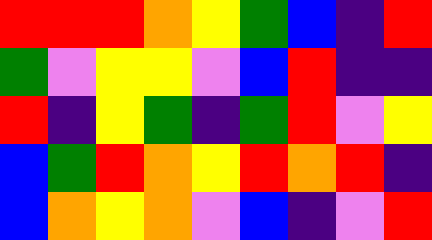[["red", "red", "red", "orange", "yellow", "green", "blue", "indigo", "red"], ["green", "violet", "yellow", "yellow", "violet", "blue", "red", "indigo", "indigo"], ["red", "indigo", "yellow", "green", "indigo", "green", "red", "violet", "yellow"], ["blue", "green", "red", "orange", "yellow", "red", "orange", "red", "indigo"], ["blue", "orange", "yellow", "orange", "violet", "blue", "indigo", "violet", "red"]]